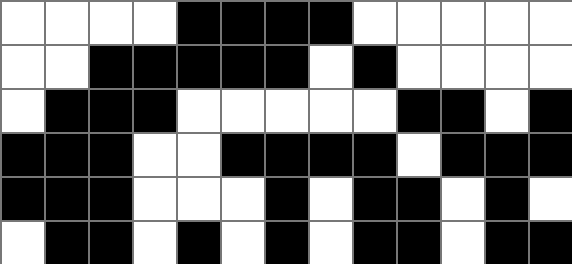[["white", "white", "white", "white", "black", "black", "black", "black", "white", "white", "white", "white", "white"], ["white", "white", "black", "black", "black", "black", "black", "white", "black", "white", "white", "white", "white"], ["white", "black", "black", "black", "white", "white", "white", "white", "white", "black", "black", "white", "black"], ["black", "black", "black", "white", "white", "black", "black", "black", "black", "white", "black", "black", "black"], ["black", "black", "black", "white", "white", "white", "black", "white", "black", "black", "white", "black", "white"], ["white", "black", "black", "white", "black", "white", "black", "white", "black", "black", "white", "black", "black"]]